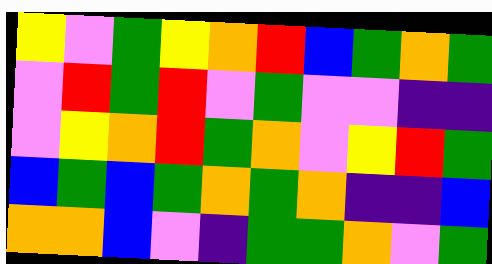[["yellow", "violet", "green", "yellow", "orange", "red", "blue", "green", "orange", "green"], ["violet", "red", "green", "red", "violet", "green", "violet", "violet", "indigo", "indigo"], ["violet", "yellow", "orange", "red", "green", "orange", "violet", "yellow", "red", "green"], ["blue", "green", "blue", "green", "orange", "green", "orange", "indigo", "indigo", "blue"], ["orange", "orange", "blue", "violet", "indigo", "green", "green", "orange", "violet", "green"]]